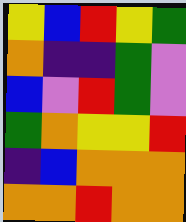[["yellow", "blue", "red", "yellow", "green"], ["orange", "indigo", "indigo", "green", "violet"], ["blue", "violet", "red", "green", "violet"], ["green", "orange", "yellow", "yellow", "red"], ["indigo", "blue", "orange", "orange", "orange"], ["orange", "orange", "red", "orange", "orange"]]